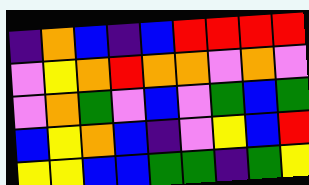[["indigo", "orange", "blue", "indigo", "blue", "red", "red", "red", "red"], ["violet", "yellow", "orange", "red", "orange", "orange", "violet", "orange", "violet"], ["violet", "orange", "green", "violet", "blue", "violet", "green", "blue", "green"], ["blue", "yellow", "orange", "blue", "indigo", "violet", "yellow", "blue", "red"], ["yellow", "yellow", "blue", "blue", "green", "green", "indigo", "green", "yellow"]]